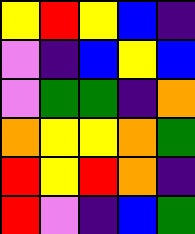[["yellow", "red", "yellow", "blue", "indigo"], ["violet", "indigo", "blue", "yellow", "blue"], ["violet", "green", "green", "indigo", "orange"], ["orange", "yellow", "yellow", "orange", "green"], ["red", "yellow", "red", "orange", "indigo"], ["red", "violet", "indigo", "blue", "green"]]